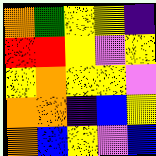[["orange", "green", "yellow", "yellow", "indigo"], ["red", "red", "yellow", "violet", "yellow"], ["yellow", "orange", "yellow", "yellow", "violet"], ["orange", "orange", "indigo", "blue", "yellow"], ["orange", "blue", "yellow", "violet", "blue"]]